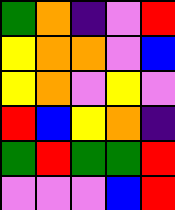[["green", "orange", "indigo", "violet", "red"], ["yellow", "orange", "orange", "violet", "blue"], ["yellow", "orange", "violet", "yellow", "violet"], ["red", "blue", "yellow", "orange", "indigo"], ["green", "red", "green", "green", "red"], ["violet", "violet", "violet", "blue", "red"]]